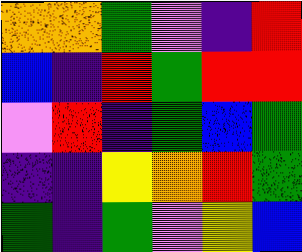[["orange", "orange", "green", "violet", "indigo", "red"], ["blue", "indigo", "red", "green", "red", "red"], ["violet", "red", "indigo", "green", "blue", "green"], ["indigo", "indigo", "yellow", "orange", "red", "green"], ["green", "indigo", "green", "violet", "yellow", "blue"]]